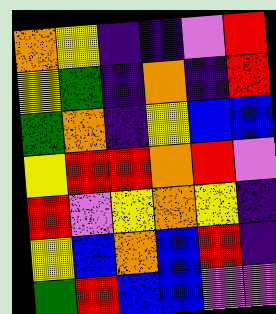[["orange", "yellow", "indigo", "indigo", "violet", "red"], ["yellow", "green", "indigo", "orange", "indigo", "red"], ["green", "orange", "indigo", "yellow", "blue", "blue"], ["yellow", "red", "red", "orange", "red", "violet"], ["red", "violet", "yellow", "orange", "yellow", "indigo"], ["yellow", "blue", "orange", "blue", "red", "indigo"], ["green", "red", "blue", "blue", "violet", "violet"]]